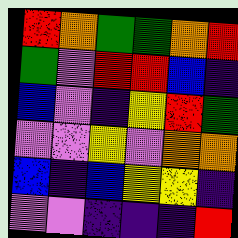[["red", "orange", "green", "green", "orange", "red"], ["green", "violet", "red", "red", "blue", "indigo"], ["blue", "violet", "indigo", "yellow", "red", "green"], ["violet", "violet", "yellow", "violet", "orange", "orange"], ["blue", "indigo", "blue", "yellow", "yellow", "indigo"], ["violet", "violet", "indigo", "indigo", "indigo", "red"]]